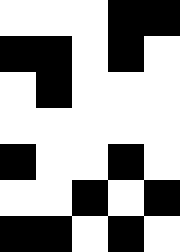[["white", "white", "white", "black", "black"], ["black", "black", "white", "black", "white"], ["white", "black", "white", "white", "white"], ["white", "white", "white", "white", "white"], ["black", "white", "white", "black", "white"], ["white", "white", "black", "white", "black"], ["black", "black", "white", "black", "white"]]